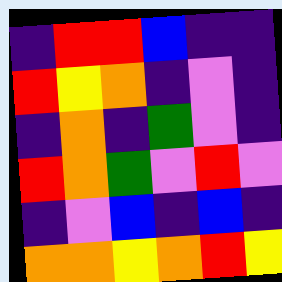[["indigo", "red", "red", "blue", "indigo", "indigo"], ["red", "yellow", "orange", "indigo", "violet", "indigo"], ["indigo", "orange", "indigo", "green", "violet", "indigo"], ["red", "orange", "green", "violet", "red", "violet"], ["indigo", "violet", "blue", "indigo", "blue", "indigo"], ["orange", "orange", "yellow", "orange", "red", "yellow"]]